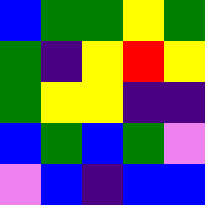[["blue", "green", "green", "yellow", "green"], ["green", "indigo", "yellow", "red", "yellow"], ["green", "yellow", "yellow", "indigo", "indigo"], ["blue", "green", "blue", "green", "violet"], ["violet", "blue", "indigo", "blue", "blue"]]